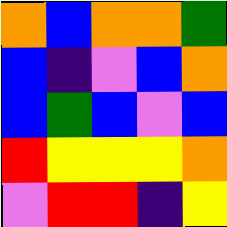[["orange", "blue", "orange", "orange", "green"], ["blue", "indigo", "violet", "blue", "orange"], ["blue", "green", "blue", "violet", "blue"], ["red", "yellow", "yellow", "yellow", "orange"], ["violet", "red", "red", "indigo", "yellow"]]